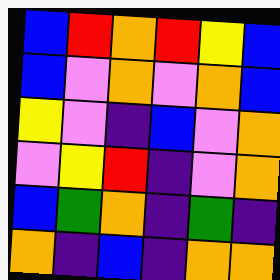[["blue", "red", "orange", "red", "yellow", "blue"], ["blue", "violet", "orange", "violet", "orange", "blue"], ["yellow", "violet", "indigo", "blue", "violet", "orange"], ["violet", "yellow", "red", "indigo", "violet", "orange"], ["blue", "green", "orange", "indigo", "green", "indigo"], ["orange", "indigo", "blue", "indigo", "orange", "orange"]]